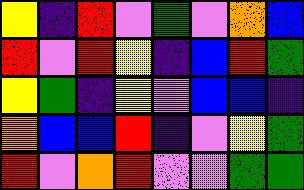[["yellow", "indigo", "red", "violet", "green", "violet", "orange", "blue"], ["red", "violet", "red", "yellow", "indigo", "blue", "red", "green"], ["yellow", "green", "indigo", "yellow", "violet", "blue", "blue", "indigo"], ["orange", "blue", "blue", "red", "indigo", "violet", "yellow", "green"], ["red", "violet", "orange", "red", "violet", "violet", "green", "green"]]